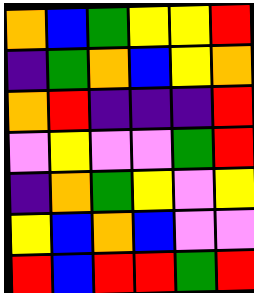[["orange", "blue", "green", "yellow", "yellow", "red"], ["indigo", "green", "orange", "blue", "yellow", "orange"], ["orange", "red", "indigo", "indigo", "indigo", "red"], ["violet", "yellow", "violet", "violet", "green", "red"], ["indigo", "orange", "green", "yellow", "violet", "yellow"], ["yellow", "blue", "orange", "blue", "violet", "violet"], ["red", "blue", "red", "red", "green", "red"]]